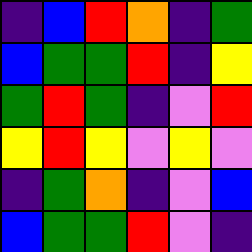[["indigo", "blue", "red", "orange", "indigo", "green"], ["blue", "green", "green", "red", "indigo", "yellow"], ["green", "red", "green", "indigo", "violet", "red"], ["yellow", "red", "yellow", "violet", "yellow", "violet"], ["indigo", "green", "orange", "indigo", "violet", "blue"], ["blue", "green", "green", "red", "violet", "indigo"]]